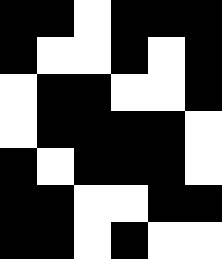[["black", "black", "white", "black", "black", "black"], ["black", "white", "white", "black", "white", "black"], ["white", "black", "black", "white", "white", "black"], ["white", "black", "black", "black", "black", "white"], ["black", "white", "black", "black", "black", "white"], ["black", "black", "white", "white", "black", "black"], ["black", "black", "white", "black", "white", "white"]]